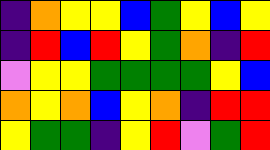[["indigo", "orange", "yellow", "yellow", "blue", "green", "yellow", "blue", "yellow"], ["indigo", "red", "blue", "red", "yellow", "green", "orange", "indigo", "red"], ["violet", "yellow", "yellow", "green", "green", "green", "green", "yellow", "blue"], ["orange", "yellow", "orange", "blue", "yellow", "orange", "indigo", "red", "red"], ["yellow", "green", "green", "indigo", "yellow", "red", "violet", "green", "red"]]